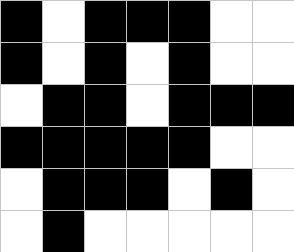[["black", "white", "black", "black", "black", "white", "white"], ["black", "white", "black", "white", "black", "white", "white"], ["white", "black", "black", "white", "black", "black", "black"], ["black", "black", "black", "black", "black", "white", "white"], ["white", "black", "black", "black", "white", "black", "white"], ["white", "black", "white", "white", "white", "white", "white"]]